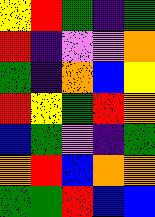[["yellow", "red", "green", "indigo", "green"], ["red", "indigo", "violet", "violet", "orange"], ["green", "indigo", "orange", "blue", "yellow"], ["red", "yellow", "green", "red", "orange"], ["blue", "green", "violet", "indigo", "green"], ["orange", "red", "blue", "orange", "orange"], ["green", "green", "red", "blue", "blue"]]